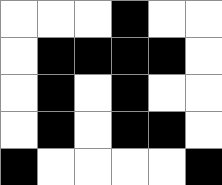[["white", "white", "white", "black", "white", "white"], ["white", "black", "black", "black", "black", "white"], ["white", "black", "white", "black", "white", "white"], ["white", "black", "white", "black", "black", "white"], ["black", "white", "white", "white", "white", "black"]]